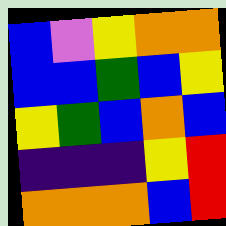[["blue", "violet", "yellow", "orange", "orange"], ["blue", "blue", "green", "blue", "yellow"], ["yellow", "green", "blue", "orange", "blue"], ["indigo", "indigo", "indigo", "yellow", "red"], ["orange", "orange", "orange", "blue", "red"]]